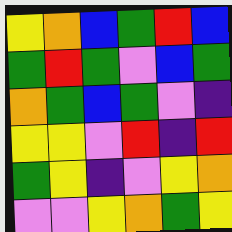[["yellow", "orange", "blue", "green", "red", "blue"], ["green", "red", "green", "violet", "blue", "green"], ["orange", "green", "blue", "green", "violet", "indigo"], ["yellow", "yellow", "violet", "red", "indigo", "red"], ["green", "yellow", "indigo", "violet", "yellow", "orange"], ["violet", "violet", "yellow", "orange", "green", "yellow"]]